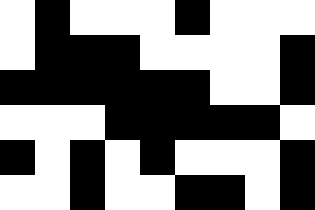[["white", "black", "white", "white", "white", "black", "white", "white", "white"], ["white", "black", "black", "black", "white", "white", "white", "white", "black"], ["black", "black", "black", "black", "black", "black", "white", "white", "black"], ["white", "white", "white", "black", "black", "black", "black", "black", "white"], ["black", "white", "black", "white", "black", "white", "white", "white", "black"], ["white", "white", "black", "white", "white", "black", "black", "white", "black"]]